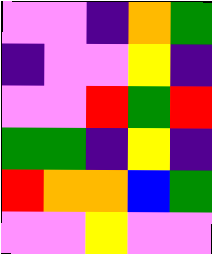[["violet", "violet", "indigo", "orange", "green"], ["indigo", "violet", "violet", "yellow", "indigo"], ["violet", "violet", "red", "green", "red"], ["green", "green", "indigo", "yellow", "indigo"], ["red", "orange", "orange", "blue", "green"], ["violet", "violet", "yellow", "violet", "violet"]]